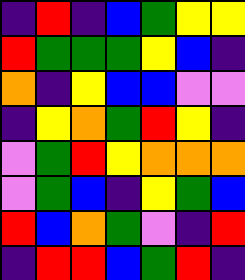[["indigo", "red", "indigo", "blue", "green", "yellow", "yellow"], ["red", "green", "green", "green", "yellow", "blue", "indigo"], ["orange", "indigo", "yellow", "blue", "blue", "violet", "violet"], ["indigo", "yellow", "orange", "green", "red", "yellow", "indigo"], ["violet", "green", "red", "yellow", "orange", "orange", "orange"], ["violet", "green", "blue", "indigo", "yellow", "green", "blue"], ["red", "blue", "orange", "green", "violet", "indigo", "red"], ["indigo", "red", "red", "blue", "green", "red", "indigo"]]